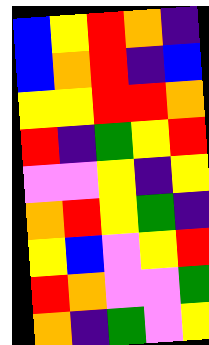[["blue", "yellow", "red", "orange", "indigo"], ["blue", "orange", "red", "indigo", "blue"], ["yellow", "yellow", "red", "red", "orange"], ["red", "indigo", "green", "yellow", "red"], ["violet", "violet", "yellow", "indigo", "yellow"], ["orange", "red", "yellow", "green", "indigo"], ["yellow", "blue", "violet", "yellow", "red"], ["red", "orange", "violet", "violet", "green"], ["orange", "indigo", "green", "violet", "yellow"]]